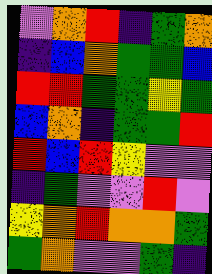[["violet", "orange", "red", "indigo", "green", "orange"], ["indigo", "blue", "orange", "green", "green", "blue"], ["red", "red", "green", "green", "yellow", "green"], ["blue", "orange", "indigo", "green", "green", "red"], ["red", "blue", "red", "yellow", "violet", "violet"], ["indigo", "green", "violet", "violet", "red", "violet"], ["yellow", "orange", "red", "orange", "orange", "green"], ["green", "orange", "violet", "violet", "green", "indigo"]]